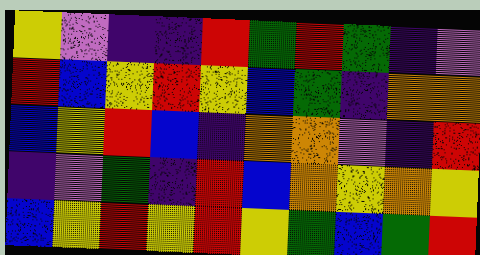[["yellow", "violet", "indigo", "indigo", "red", "green", "red", "green", "indigo", "violet"], ["red", "blue", "yellow", "red", "yellow", "blue", "green", "indigo", "orange", "orange"], ["blue", "yellow", "red", "blue", "indigo", "orange", "orange", "violet", "indigo", "red"], ["indigo", "violet", "green", "indigo", "red", "blue", "orange", "yellow", "orange", "yellow"], ["blue", "yellow", "red", "yellow", "red", "yellow", "green", "blue", "green", "red"]]